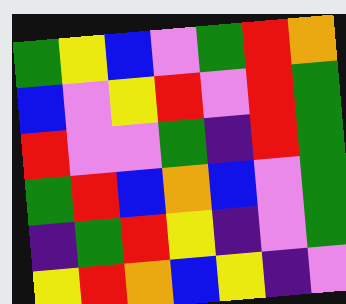[["green", "yellow", "blue", "violet", "green", "red", "orange"], ["blue", "violet", "yellow", "red", "violet", "red", "green"], ["red", "violet", "violet", "green", "indigo", "red", "green"], ["green", "red", "blue", "orange", "blue", "violet", "green"], ["indigo", "green", "red", "yellow", "indigo", "violet", "green"], ["yellow", "red", "orange", "blue", "yellow", "indigo", "violet"]]